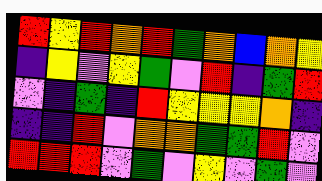[["red", "yellow", "red", "orange", "red", "green", "orange", "blue", "orange", "yellow"], ["indigo", "yellow", "violet", "yellow", "green", "violet", "red", "indigo", "green", "red"], ["violet", "indigo", "green", "indigo", "red", "yellow", "yellow", "yellow", "orange", "indigo"], ["indigo", "indigo", "red", "violet", "orange", "orange", "green", "green", "red", "violet"], ["red", "red", "red", "violet", "green", "violet", "yellow", "violet", "green", "violet"]]